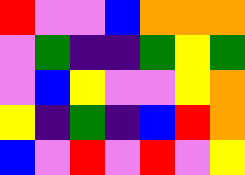[["red", "violet", "violet", "blue", "orange", "orange", "orange"], ["violet", "green", "indigo", "indigo", "green", "yellow", "green"], ["violet", "blue", "yellow", "violet", "violet", "yellow", "orange"], ["yellow", "indigo", "green", "indigo", "blue", "red", "orange"], ["blue", "violet", "red", "violet", "red", "violet", "yellow"]]